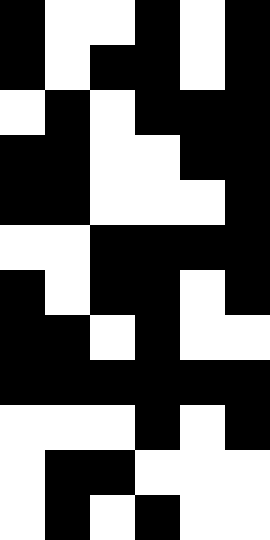[["black", "white", "white", "black", "white", "black"], ["black", "white", "black", "black", "white", "black"], ["white", "black", "white", "black", "black", "black"], ["black", "black", "white", "white", "black", "black"], ["black", "black", "white", "white", "white", "black"], ["white", "white", "black", "black", "black", "black"], ["black", "white", "black", "black", "white", "black"], ["black", "black", "white", "black", "white", "white"], ["black", "black", "black", "black", "black", "black"], ["white", "white", "white", "black", "white", "black"], ["white", "black", "black", "white", "white", "white"], ["white", "black", "white", "black", "white", "white"]]